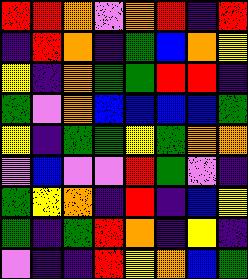[["red", "red", "orange", "violet", "orange", "red", "indigo", "red"], ["indigo", "red", "orange", "indigo", "green", "blue", "orange", "yellow"], ["yellow", "indigo", "orange", "green", "green", "red", "red", "indigo"], ["green", "violet", "orange", "blue", "blue", "blue", "blue", "green"], ["yellow", "indigo", "green", "green", "yellow", "green", "orange", "orange"], ["violet", "blue", "violet", "violet", "red", "green", "violet", "indigo"], ["green", "yellow", "orange", "indigo", "red", "indigo", "blue", "yellow"], ["green", "indigo", "green", "red", "orange", "indigo", "yellow", "indigo"], ["violet", "indigo", "indigo", "red", "yellow", "orange", "blue", "green"]]